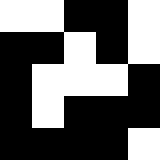[["white", "white", "black", "black", "white"], ["black", "black", "white", "black", "white"], ["black", "white", "white", "white", "black"], ["black", "white", "black", "black", "black"], ["black", "black", "black", "black", "white"]]